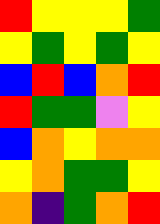[["red", "yellow", "yellow", "yellow", "green"], ["yellow", "green", "yellow", "green", "yellow"], ["blue", "red", "blue", "orange", "red"], ["red", "green", "green", "violet", "yellow"], ["blue", "orange", "yellow", "orange", "orange"], ["yellow", "orange", "green", "green", "yellow"], ["orange", "indigo", "green", "orange", "red"]]